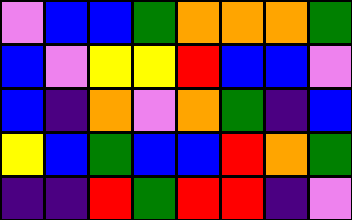[["violet", "blue", "blue", "green", "orange", "orange", "orange", "green"], ["blue", "violet", "yellow", "yellow", "red", "blue", "blue", "violet"], ["blue", "indigo", "orange", "violet", "orange", "green", "indigo", "blue"], ["yellow", "blue", "green", "blue", "blue", "red", "orange", "green"], ["indigo", "indigo", "red", "green", "red", "red", "indigo", "violet"]]